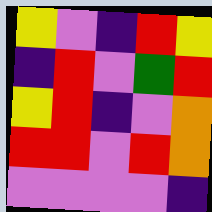[["yellow", "violet", "indigo", "red", "yellow"], ["indigo", "red", "violet", "green", "red"], ["yellow", "red", "indigo", "violet", "orange"], ["red", "red", "violet", "red", "orange"], ["violet", "violet", "violet", "violet", "indigo"]]